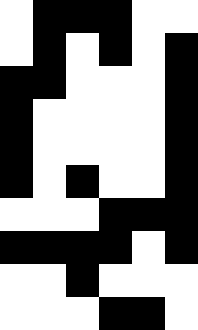[["white", "black", "black", "black", "white", "white"], ["white", "black", "white", "black", "white", "black"], ["black", "black", "white", "white", "white", "black"], ["black", "white", "white", "white", "white", "black"], ["black", "white", "white", "white", "white", "black"], ["black", "white", "black", "white", "white", "black"], ["white", "white", "white", "black", "black", "black"], ["black", "black", "black", "black", "white", "black"], ["white", "white", "black", "white", "white", "white"], ["white", "white", "white", "black", "black", "white"]]